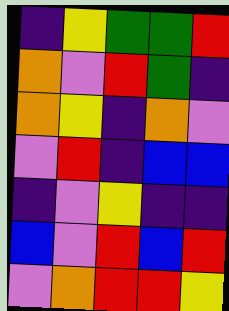[["indigo", "yellow", "green", "green", "red"], ["orange", "violet", "red", "green", "indigo"], ["orange", "yellow", "indigo", "orange", "violet"], ["violet", "red", "indigo", "blue", "blue"], ["indigo", "violet", "yellow", "indigo", "indigo"], ["blue", "violet", "red", "blue", "red"], ["violet", "orange", "red", "red", "yellow"]]